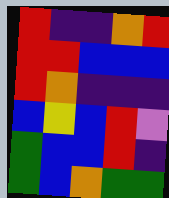[["red", "indigo", "indigo", "orange", "red"], ["red", "red", "blue", "blue", "blue"], ["red", "orange", "indigo", "indigo", "indigo"], ["blue", "yellow", "blue", "red", "violet"], ["green", "blue", "blue", "red", "indigo"], ["green", "blue", "orange", "green", "green"]]